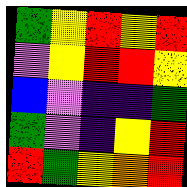[["green", "yellow", "red", "yellow", "red"], ["violet", "yellow", "red", "red", "yellow"], ["blue", "violet", "indigo", "indigo", "green"], ["green", "violet", "indigo", "yellow", "red"], ["red", "green", "yellow", "orange", "red"]]